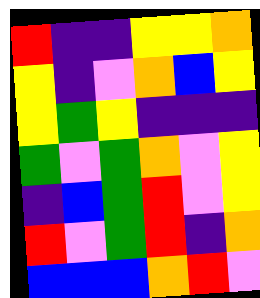[["red", "indigo", "indigo", "yellow", "yellow", "orange"], ["yellow", "indigo", "violet", "orange", "blue", "yellow"], ["yellow", "green", "yellow", "indigo", "indigo", "indigo"], ["green", "violet", "green", "orange", "violet", "yellow"], ["indigo", "blue", "green", "red", "violet", "yellow"], ["red", "violet", "green", "red", "indigo", "orange"], ["blue", "blue", "blue", "orange", "red", "violet"]]